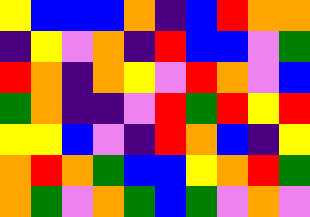[["yellow", "blue", "blue", "blue", "orange", "indigo", "blue", "red", "orange", "orange"], ["indigo", "yellow", "violet", "orange", "indigo", "red", "blue", "blue", "violet", "green"], ["red", "orange", "indigo", "orange", "yellow", "violet", "red", "orange", "violet", "blue"], ["green", "orange", "indigo", "indigo", "violet", "red", "green", "red", "yellow", "red"], ["yellow", "yellow", "blue", "violet", "indigo", "red", "orange", "blue", "indigo", "yellow"], ["orange", "red", "orange", "green", "blue", "blue", "yellow", "orange", "red", "green"], ["orange", "green", "violet", "orange", "green", "blue", "green", "violet", "orange", "violet"]]